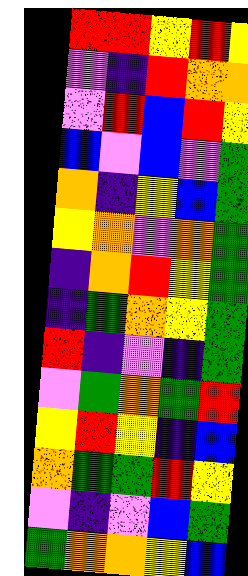[["red", "red", "yellow", "red", "yellow"], ["violet", "indigo", "red", "orange", "orange"], ["violet", "red", "blue", "red", "yellow"], ["blue", "violet", "blue", "violet", "green"], ["orange", "indigo", "yellow", "blue", "green"], ["yellow", "orange", "violet", "orange", "green"], ["indigo", "orange", "red", "yellow", "green"], ["indigo", "green", "orange", "yellow", "green"], ["red", "indigo", "violet", "indigo", "green"], ["violet", "green", "orange", "green", "red"], ["yellow", "red", "yellow", "indigo", "blue"], ["orange", "green", "green", "red", "yellow"], ["violet", "indigo", "violet", "blue", "green"], ["green", "orange", "orange", "yellow", "blue"]]